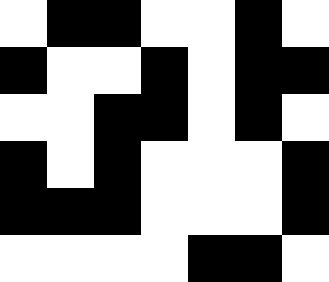[["white", "black", "black", "white", "white", "black", "white"], ["black", "white", "white", "black", "white", "black", "black"], ["white", "white", "black", "black", "white", "black", "white"], ["black", "white", "black", "white", "white", "white", "black"], ["black", "black", "black", "white", "white", "white", "black"], ["white", "white", "white", "white", "black", "black", "white"]]